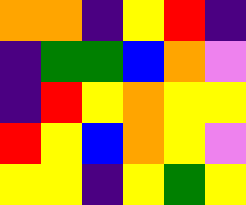[["orange", "orange", "indigo", "yellow", "red", "indigo"], ["indigo", "green", "green", "blue", "orange", "violet"], ["indigo", "red", "yellow", "orange", "yellow", "yellow"], ["red", "yellow", "blue", "orange", "yellow", "violet"], ["yellow", "yellow", "indigo", "yellow", "green", "yellow"]]